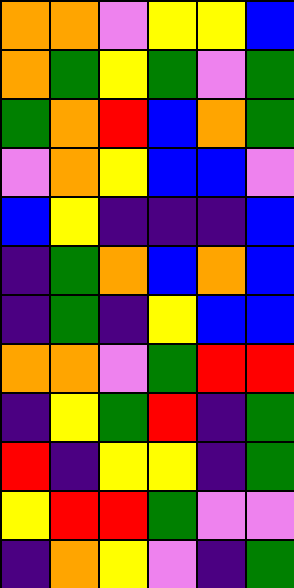[["orange", "orange", "violet", "yellow", "yellow", "blue"], ["orange", "green", "yellow", "green", "violet", "green"], ["green", "orange", "red", "blue", "orange", "green"], ["violet", "orange", "yellow", "blue", "blue", "violet"], ["blue", "yellow", "indigo", "indigo", "indigo", "blue"], ["indigo", "green", "orange", "blue", "orange", "blue"], ["indigo", "green", "indigo", "yellow", "blue", "blue"], ["orange", "orange", "violet", "green", "red", "red"], ["indigo", "yellow", "green", "red", "indigo", "green"], ["red", "indigo", "yellow", "yellow", "indigo", "green"], ["yellow", "red", "red", "green", "violet", "violet"], ["indigo", "orange", "yellow", "violet", "indigo", "green"]]